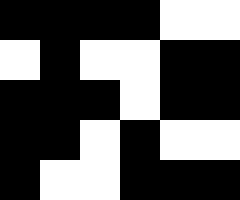[["black", "black", "black", "black", "white", "white"], ["white", "black", "white", "white", "black", "black"], ["black", "black", "black", "white", "black", "black"], ["black", "black", "white", "black", "white", "white"], ["black", "white", "white", "black", "black", "black"]]